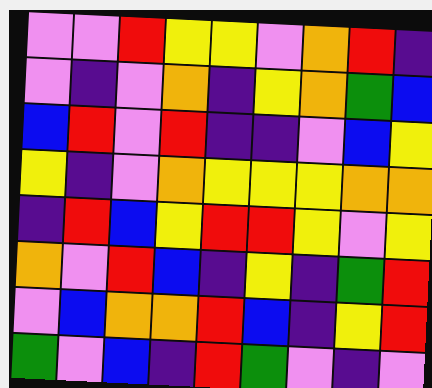[["violet", "violet", "red", "yellow", "yellow", "violet", "orange", "red", "indigo"], ["violet", "indigo", "violet", "orange", "indigo", "yellow", "orange", "green", "blue"], ["blue", "red", "violet", "red", "indigo", "indigo", "violet", "blue", "yellow"], ["yellow", "indigo", "violet", "orange", "yellow", "yellow", "yellow", "orange", "orange"], ["indigo", "red", "blue", "yellow", "red", "red", "yellow", "violet", "yellow"], ["orange", "violet", "red", "blue", "indigo", "yellow", "indigo", "green", "red"], ["violet", "blue", "orange", "orange", "red", "blue", "indigo", "yellow", "red"], ["green", "violet", "blue", "indigo", "red", "green", "violet", "indigo", "violet"]]